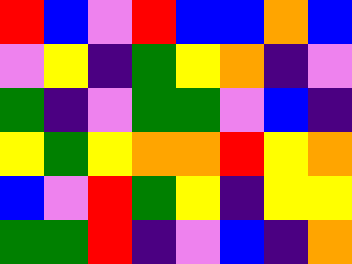[["red", "blue", "violet", "red", "blue", "blue", "orange", "blue"], ["violet", "yellow", "indigo", "green", "yellow", "orange", "indigo", "violet"], ["green", "indigo", "violet", "green", "green", "violet", "blue", "indigo"], ["yellow", "green", "yellow", "orange", "orange", "red", "yellow", "orange"], ["blue", "violet", "red", "green", "yellow", "indigo", "yellow", "yellow"], ["green", "green", "red", "indigo", "violet", "blue", "indigo", "orange"]]